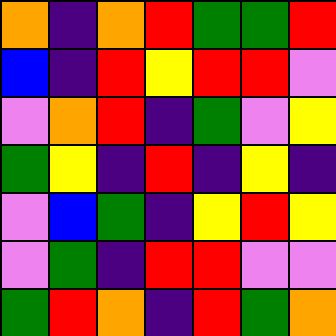[["orange", "indigo", "orange", "red", "green", "green", "red"], ["blue", "indigo", "red", "yellow", "red", "red", "violet"], ["violet", "orange", "red", "indigo", "green", "violet", "yellow"], ["green", "yellow", "indigo", "red", "indigo", "yellow", "indigo"], ["violet", "blue", "green", "indigo", "yellow", "red", "yellow"], ["violet", "green", "indigo", "red", "red", "violet", "violet"], ["green", "red", "orange", "indigo", "red", "green", "orange"]]